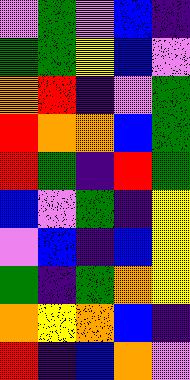[["violet", "green", "violet", "blue", "indigo"], ["green", "green", "yellow", "blue", "violet"], ["orange", "red", "indigo", "violet", "green"], ["red", "orange", "orange", "blue", "green"], ["red", "green", "indigo", "red", "green"], ["blue", "violet", "green", "indigo", "yellow"], ["violet", "blue", "indigo", "blue", "yellow"], ["green", "indigo", "green", "orange", "yellow"], ["orange", "yellow", "orange", "blue", "indigo"], ["red", "indigo", "blue", "orange", "violet"]]